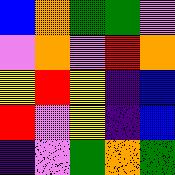[["blue", "orange", "green", "green", "violet"], ["violet", "orange", "violet", "red", "orange"], ["yellow", "red", "yellow", "indigo", "blue"], ["red", "violet", "yellow", "indigo", "blue"], ["indigo", "violet", "green", "orange", "green"]]